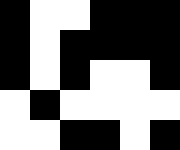[["black", "white", "white", "black", "black", "black"], ["black", "white", "black", "black", "black", "black"], ["black", "white", "black", "white", "white", "black"], ["white", "black", "white", "white", "white", "white"], ["white", "white", "black", "black", "white", "black"]]